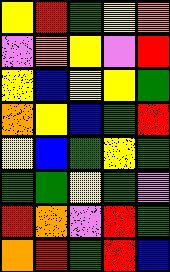[["yellow", "red", "green", "yellow", "orange"], ["violet", "orange", "yellow", "violet", "red"], ["yellow", "blue", "yellow", "yellow", "green"], ["orange", "yellow", "blue", "green", "red"], ["yellow", "blue", "green", "yellow", "green"], ["green", "green", "yellow", "green", "violet"], ["red", "orange", "violet", "red", "green"], ["orange", "red", "green", "red", "blue"]]